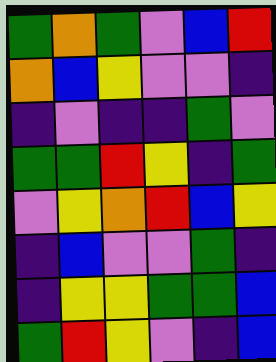[["green", "orange", "green", "violet", "blue", "red"], ["orange", "blue", "yellow", "violet", "violet", "indigo"], ["indigo", "violet", "indigo", "indigo", "green", "violet"], ["green", "green", "red", "yellow", "indigo", "green"], ["violet", "yellow", "orange", "red", "blue", "yellow"], ["indigo", "blue", "violet", "violet", "green", "indigo"], ["indigo", "yellow", "yellow", "green", "green", "blue"], ["green", "red", "yellow", "violet", "indigo", "blue"]]